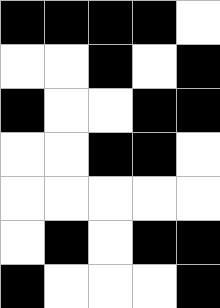[["black", "black", "black", "black", "white"], ["white", "white", "black", "white", "black"], ["black", "white", "white", "black", "black"], ["white", "white", "black", "black", "white"], ["white", "white", "white", "white", "white"], ["white", "black", "white", "black", "black"], ["black", "white", "white", "white", "black"]]